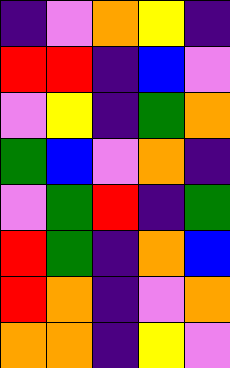[["indigo", "violet", "orange", "yellow", "indigo"], ["red", "red", "indigo", "blue", "violet"], ["violet", "yellow", "indigo", "green", "orange"], ["green", "blue", "violet", "orange", "indigo"], ["violet", "green", "red", "indigo", "green"], ["red", "green", "indigo", "orange", "blue"], ["red", "orange", "indigo", "violet", "orange"], ["orange", "orange", "indigo", "yellow", "violet"]]